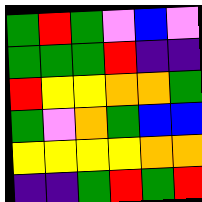[["green", "red", "green", "violet", "blue", "violet"], ["green", "green", "green", "red", "indigo", "indigo"], ["red", "yellow", "yellow", "orange", "orange", "green"], ["green", "violet", "orange", "green", "blue", "blue"], ["yellow", "yellow", "yellow", "yellow", "orange", "orange"], ["indigo", "indigo", "green", "red", "green", "red"]]